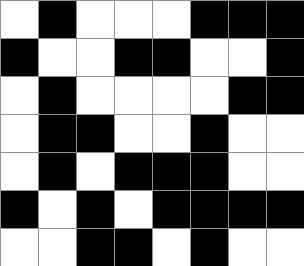[["white", "black", "white", "white", "white", "black", "black", "black"], ["black", "white", "white", "black", "black", "white", "white", "black"], ["white", "black", "white", "white", "white", "white", "black", "black"], ["white", "black", "black", "white", "white", "black", "white", "white"], ["white", "black", "white", "black", "black", "black", "white", "white"], ["black", "white", "black", "white", "black", "black", "black", "black"], ["white", "white", "black", "black", "white", "black", "white", "white"]]